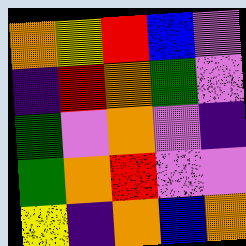[["orange", "yellow", "red", "blue", "violet"], ["indigo", "red", "orange", "green", "violet"], ["green", "violet", "orange", "violet", "indigo"], ["green", "orange", "red", "violet", "violet"], ["yellow", "indigo", "orange", "blue", "orange"]]